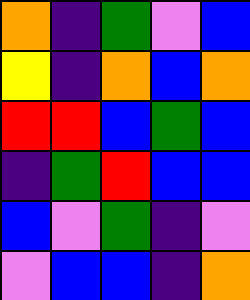[["orange", "indigo", "green", "violet", "blue"], ["yellow", "indigo", "orange", "blue", "orange"], ["red", "red", "blue", "green", "blue"], ["indigo", "green", "red", "blue", "blue"], ["blue", "violet", "green", "indigo", "violet"], ["violet", "blue", "blue", "indigo", "orange"]]